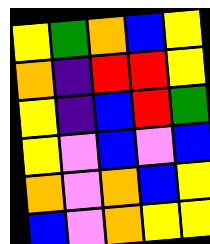[["yellow", "green", "orange", "blue", "yellow"], ["orange", "indigo", "red", "red", "yellow"], ["yellow", "indigo", "blue", "red", "green"], ["yellow", "violet", "blue", "violet", "blue"], ["orange", "violet", "orange", "blue", "yellow"], ["blue", "violet", "orange", "yellow", "yellow"]]